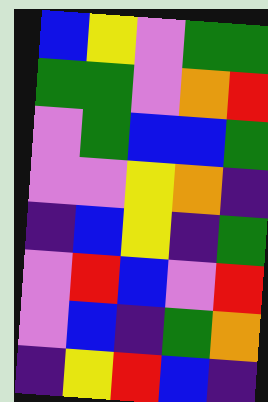[["blue", "yellow", "violet", "green", "green"], ["green", "green", "violet", "orange", "red"], ["violet", "green", "blue", "blue", "green"], ["violet", "violet", "yellow", "orange", "indigo"], ["indigo", "blue", "yellow", "indigo", "green"], ["violet", "red", "blue", "violet", "red"], ["violet", "blue", "indigo", "green", "orange"], ["indigo", "yellow", "red", "blue", "indigo"]]